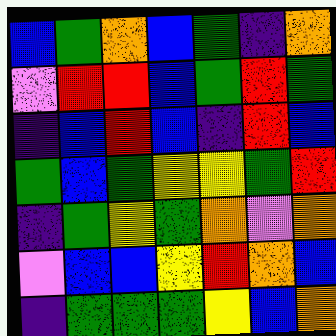[["blue", "green", "orange", "blue", "green", "indigo", "orange"], ["violet", "red", "red", "blue", "green", "red", "green"], ["indigo", "blue", "red", "blue", "indigo", "red", "blue"], ["green", "blue", "green", "yellow", "yellow", "green", "red"], ["indigo", "green", "yellow", "green", "orange", "violet", "orange"], ["violet", "blue", "blue", "yellow", "red", "orange", "blue"], ["indigo", "green", "green", "green", "yellow", "blue", "orange"]]